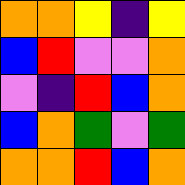[["orange", "orange", "yellow", "indigo", "yellow"], ["blue", "red", "violet", "violet", "orange"], ["violet", "indigo", "red", "blue", "orange"], ["blue", "orange", "green", "violet", "green"], ["orange", "orange", "red", "blue", "orange"]]